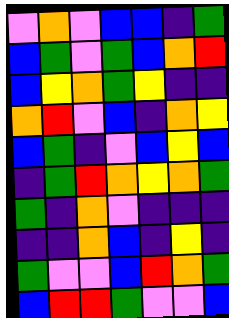[["violet", "orange", "violet", "blue", "blue", "indigo", "green"], ["blue", "green", "violet", "green", "blue", "orange", "red"], ["blue", "yellow", "orange", "green", "yellow", "indigo", "indigo"], ["orange", "red", "violet", "blue", "indigo", "orange", "yellow"], ["blue", "green", "indigo", "violet", "blue", "yellow", "blue"], ["indigo", "green", "red", "orange", "yellow", "orange", "green"], ["green", "indigo", "orange", "violet", "indigo", "indigo", "indigo"], ["indigo", "indigo", "orange", "blue", "indigo", "yellow", "indigo"], ["green", "violet", "violet", "blue", "red", "orange", "green"], ["blue", "red", "red", "green", "violet", "violet", "blue"]]